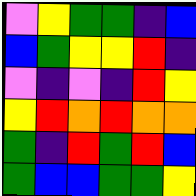[["violet", "yellow", "green", "green", "indigo", "blue"], ["blue", "green", "yellow", "yellow", "red", "indigo"], ["violet", "indigo", "violet", "indigo", "red", "yellow"], ["yellow", "red", "orange", "red", "orange", "orange"], ["green", "indigo", "red", "green", "red", "blue"], ["green", "blue", "blue", "green", "green", "yellow"]]